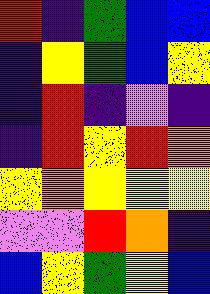[["red", "indigo", "green", "blue", "blue"], ["indigo", "yellow", "green", "blue", "yellow"], ["indigo", "red", "indigo", "violet", "indigo"], ["indigo", "red", "yellow", "red", "orange"], ["yellow", "orange", "yellow", "yellow", "yellow"], ["violet", "violet", "red", "orange", "indigo"], ["blue", "yellow", "green", "yellow", "blue"]]